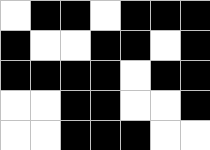[["white", "black", "black", "white", "black", "black", "black"], ["black", "white", "white", "black", "black", "white", "black"], ["black", "black", "black", "black", "white", "black", "black"], ["white", "white", "black", "black", "white", "white", "black"], ["white", "white", "black", "black", "black", "white", "white"]]